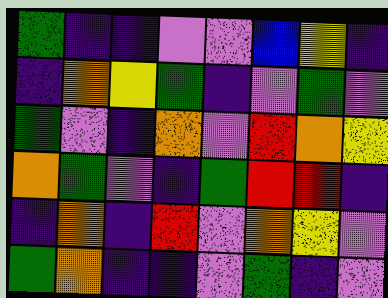[["green", "indigo", "indigo", "violet", "violet", "blue", "yellow", "indigo"], ["indigo", "orange", "yellow", "green", "indigo", "violet", "green", "violet"], ["green", "violet", "indigo", "orange", "violet", "red", "orange", "yellow"], ["orange", "green", "violet", "indigo", "green", "red", "red", "indigo"], ["indigo", "orange", "indigo", "red", "violet", "orange", "yellow", "violet"], ["green", "orange", "indigo", "indigo", "violet", "green", "indigo", "violet"]]